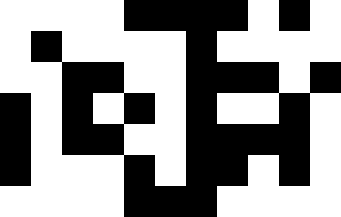[["white", "white", "white", "white", "black", "black", "black", "black", "white", "black", "white"], ["white", "black", "white", "white", "white", "white", "black", "white", "white", "white", "white"], ["white", "white", "black", "black", "white", "white", "black", "black", "black", "white", "black"], ["black", "white", "black", "white", "black", "white", "black", "white", "white", "black", "white"], ["black", "white", "black", "black", "white", "white", "black", "black", "black", "black", "white"], ["black", "white", "white", "white", "black", "white", "black", "black", "white", "black", "white"], ["white", "white", "white", "white", "black", "black", "black", "white", "white", "white", "white"]]